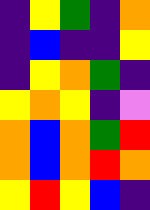[["indigo", "yellow", "green", "indigo", "orange"], ["indigo", "blue", "indigo", "indigo", "yellow"], ["indigo", "yellow", "orange", "green", "indigo"], ["yellow", "orange", "yellow", "indigo", "violet"], ["orange", "blue", "orange", "green", "red"], ["orange", "blue", "orange", "red", "orange"], ["yellow", "red", "yellow", "blue", "indigo"]]